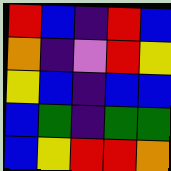[["red", "blue", "indigo", "red", "blue"], ["orange", "indigo", "violet", "red", "yellow"], ["yellow", "blue", "indigo", "blue", "blue"], ["blue", "green", "indigo", "green", "green"], ["blue", "yellow", "red", "red", "orange"]]